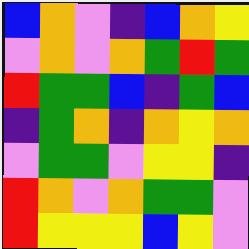[["blue", "orange", "violet", "indigo", "blue", "orange", "yellow"], ["violet", "orange", "violet", "orange", "green", "red", "green"], ["red", "green", "green", "blue", "indigo", "green", "blue"], ["indigo", "green", "orange", "indigo", "orange", "yellow", "orange"], ["violet", "green", "green", "violet", "yellow", "yellow", "indigo"], ["red", "orange", "violet", "orange", "green", "green", "violet"], ["red", "yellow", "yellow", "yellow", "blue", "yellow", "violet"]]